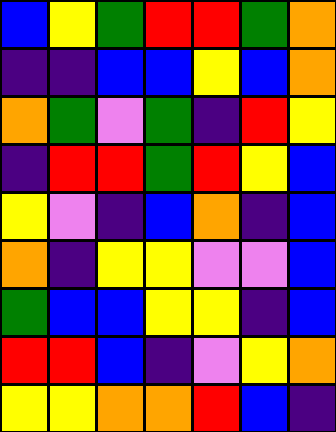[["blue", "yellow", "green", "red", "red", "green", "orange"], ["indigo", "indigo", "blue", "blue", "yellow", "blue", "orange"], ["orange", "green", "violet", "green", "indigo", "red", "yellow"], ["indigo", "red", "red", "green", "red", "yellow", "blue"], ["yellow", "violet", "indigo", "blue", "orange", "indigo", "blue"], ["orange", "indigo", "yellow", "yellow", "violet", "violet", "blue"], ["green", "blue", "blue", "yellow", "yellow", "indigo", "blue"], ["red", "red", "blue", "indigo", "violet", "yellow", "orange"], ["yellow", "yellow", "orange", "orange", "red", "blue", "indigo"]]